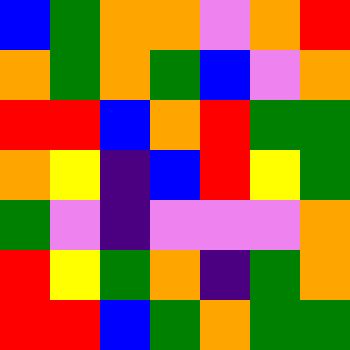[["blue", "green", "orange", "orange", "violet", "orange", "red"], ["orange", "green", "orange", "green", "blue", "violet", "orange"], ["red", "red", "blue", "orange", "red", "green", "green"], ["orange", "yellow", "indigo", "blue", "red", "yellow", "green"], ["green", "violet", "indigo", "violet", "violet", "violet", "orange"], ["red", "yellow", "green", "orange", "indigo", "green", "orange"], ["red", "red", "blue", "green", "orange", "green", "green"]]